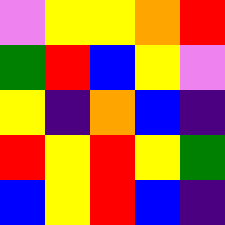[["violet", "yellow", "yellow", "orange", "red"], ["green", "red", "blue", "yellow", "violet"], ["yellow", "indigo", "orange", "blue", "indigo"], ["red", "yellow", "red", "yellow", "green"], ["blue", "yellow", "red", "blue", "indigo"]]